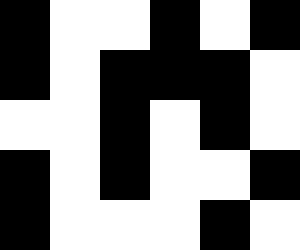[["black", "white", "white", "black", "white", "black"], ["black", "white", "black", "black", "black", "white"], ["white", "white", "black", "white", "black", "white"], ["black", "white", "black", "white", "white", "black"], ["black", "white", "white", "white", "black", "white"]]